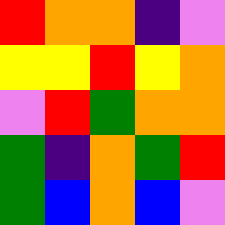[["red", "orange", "orange", "indigo", "violet"], ["yellow", "yellow", "red", "yellow", "orange"], ["violet", "red", "green", "orange", "orange"], ["green", "indigo", "orange", "green", "red"], ["green", "blue", "orange", "blue", "violet"]]